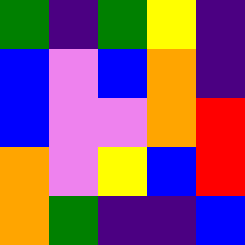[["green", "indigo", "green", "yellow", "indigo"], ["blue", "violet", "blue", "orange", "indigo"], ["blue", "violet", "violet", "orange", "red"], ["orange", "violet", "yellow", "blue", "red"], ["orange", "green", "indigo", "indigo", "blue"]]